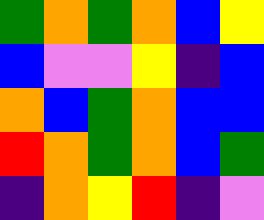[["green", "orange", "green", "orange", "blue", "yellow"], ["blue", "violet", "violet", "yellow", "indigo", "blue"], ["orange", "blue", "green", "orange", "blue", "blue"], ["red", "orange", "green", "orange", "blue", "green"], ["indigo", "orange", "yellow", "red", "indigo", "violet"]]